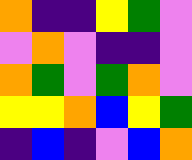[["orange", "indigo", "indigo", "yellow", "green", "violet"], ["violet", "orange", "violet", "indigo", "indigo", "violet"], ["orange", "green", "violet", "green", "orange", "violet"], ["yellow", "yellow", "orange", "blue", "yellow", "green"], ["indigo", "blue", "indigo", "violet", "blue", "orange"]]